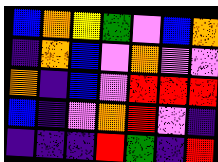[["blue", "orange", "yellow", "green", "violet", "blue", "orange"], ["indigo", "orange", "blue", "violet", "orange", "violet", "violet"], ["orange", "indigo", "blue", "violet", "red", "red", "red"], ["blue", "indigo", "violet", "orange", "red", "violet", "indigo"], ["indigo", "indigo", "indigo", "red", "green", "indigo", "red"]]